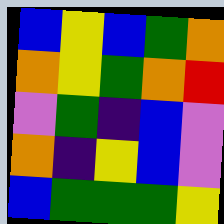[["blue", "yellow", "blue", "green", "orange"], ["orange", "yellow", "green", "orange", "red"], ["violet", "green", "indigo", "blue", "violet"], ["orange", "indigo", "yellow", "blue", "violet"], ["blue", "green", "green", "green", "yellow"]]